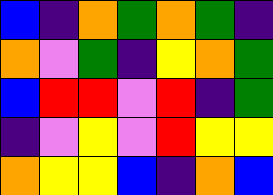[["blue", "indigo", "orange", "green", "orange", "green", "indigo"], ["orange", "violet", "green", "indigo", "yellow", "orange", "green"], ["blue", "red", "red", "violet", "red", "indigo", "green"], ["indigo", "violet", "yellow", "violet", "red", "yellow", "yellow"], ["orange", "yellow", "yellow", "blue", "indigo", "orange", "blue"]]